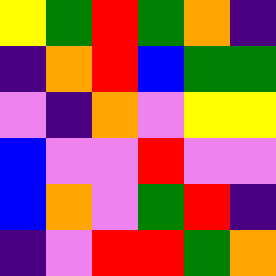[["yellow", "green", "red", "green", "orange", "indigo"], ["indigo", "orange", "red", "blue", "green", "green"], ["violet", "indigo", "orange", "violet", "yellow", "yellow"], ["blue", "violet", "violet", "red", "violet", "violet"], ["blue", "orange", "violet", "green", "red", "indigo"], ["indigo", "violet", "red", "red", "green", "orange"]]